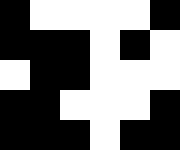[["black", "white", "white", "white", "white", "black"], ["black", "black", "black", "white", "black", "white"], ["white", "black", "black", "white", "white", "white"], ["black", "black", "white", "white", "white", "black"], ["black", "black", "black", "white", "black", "black"]]